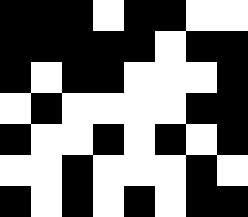[["black", "black", "black", "white", "black", "black", "white", "white"], ["black", "black", "black", "black", "black", "white", "black", "black"], ["black", "white", "black", "black", "white", "white", "white", "black"], ["white", "black", "white", "white", "white", "white", "black", "black"], ["black", "white", "white", "black", "white", "black", "white", "black"], ["white", "white", "black", "white", "white", "white", "black", "white"], ["black", "white", "black", "white", "black", "white", "black", "black"]]